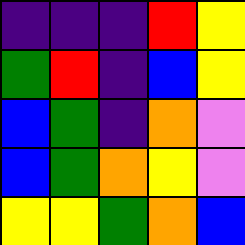[["indigo", "indigo", "indigo", "red", "yellow"], ["green", "red", "indigo", "blue", "yellow"], ["blue", "green", "indigo", "orange", "violet"], ["blue", "green", "orange", "yellow", "violet"], ["yellow", "yellow", "green", "orange", "blue"]]